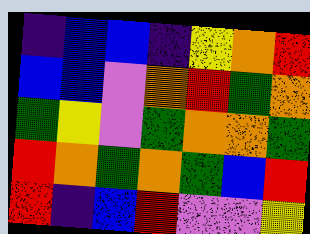[["indigo", "blue", "blue", "indigo", "yellow", "orange", "red"], ["blue", "blue", "violet", "orange", "red", "green", "orange"], ["green", "yellow", "violet", "green", "orange", "orange", "green"], ["red", "orange", "green", "orange", "green", "blue", "red"], ["red", "indigo", "blue", "red", "violet", "violet", "yellow"]]